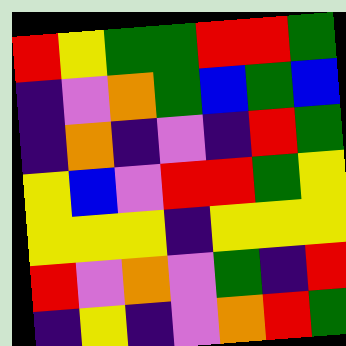[["red", "yellow", "green", "green", "red", "red", "green"], ["indigo", "violet", "orange", "green", "blue", "green", "blue"], ["indigo", "orange", "indigo", "violet", "indigo", "red", "green"], ["yellow", "blue", "violet", "red", "red", "green", "yellow"], ["yellow", "yellow", "yellow", "indigo", "yellow", "yellow", "yellow"], ["red", "violet", "orange", "violet", "green", "indigo", "red"], ["indigo", "yellow", "indigo", "violet", "orange", "red", "green"]]